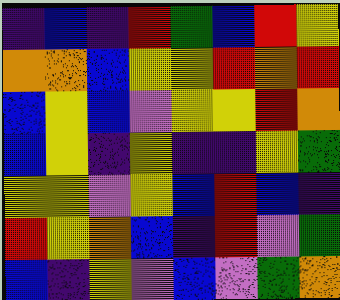[["indigo", "blue", "indigo", "red", "green", "blue", "red", "yellow"], ["orange", "orange", "blue", "yellow", "yellow", "red", "orange", "red"], ["blue", "yellow", "blue", "violet", "yellow", "yellow", "red", "orange"], ["blue", "yellow", "indigo", "yellow", "indigo", "indigo", "yellow", "green"], ["yellow", "yellow", "violet", "yellow", "blue", "red", "blue", "indigo"], ["red", "yellow", "orange", "blue", "indigo", "red", "violet", "green"], ["blue", "indigo", "yellow", "violet", "blue", "violet", "green", "orange"]]